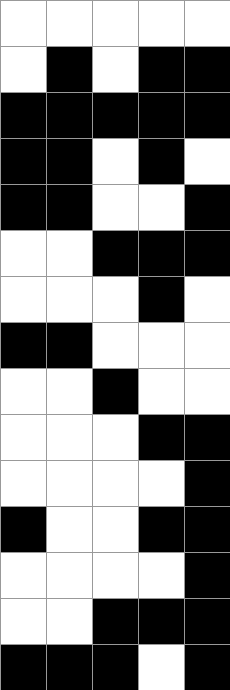[["white", "white", "white", "white", "white"], ["white", "black", "white", "black", "black"], ["black", "black", "black", "black", "black"], ["black", "black", "white", "black", "white"], ["black", "black", "white", "white", "black"], ["white", "white", "black", "black", "black"], ["white", "white", "white", "black", "white"], ["black", "black", "white", "white", "white"], ["white", "white", "black", "white", "white"], ["white", "white", "white", "black", "black"], ["white", "white", "white", "white", "black"], ["black", "white", "white", "black", "black"], ["white", "white", "white", "white", "black"], ["white", "white", "black", "black", "black"], ["black", "black", "black", "white", "black"]]